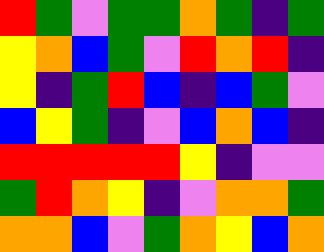[["red", "green", "violet", "green", "green", "orange", "green", "indigo", "green"], ["yellow", "orange", "blue", "green", "violet", "red", "orange", "red", "indigo"], ["yellow", "indigo", "green", "red", "blue", "indigo", "blue", "green", "violet"], ["blue", "yellow", "green", "indigo", "violet", "blue", "orange", "blue", "indigo"], ["red", "red", "red", "red", "red", "yellow", "indigo", "violet", "violet"], ["green", "red", "orange", "yellow", "indigo", "violet", "orange", "orange", "green"], ["orange", "orange", "blue", "violet", "green", "orange", "yellow", "blue", "orange"]]